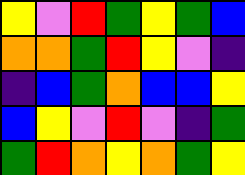[["yellow", "violet", "red", "green", "yellow", "green", "blue"], ["orange", "orange", "green", "red", "yellow", "violet", "indigo"], ["indigo", "blue", "green", "orange", "blue", "blue", "yellow"], ["blue", "yellow", "violet", "red", "violet", "indigo", "green"], ["green", "red", "orange", "yellow", "orange", "green", "yellow"]]